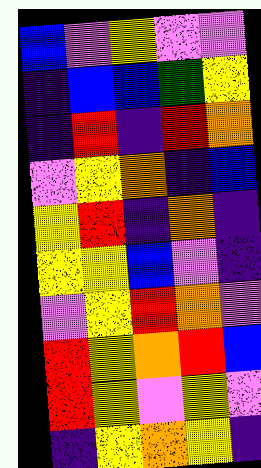[["blue", "violet", "yellow", "violet", "violet"], ["indigo", "blue", "blue", "green", "yellow"], ["indigo", "red", "indigo", "red", "orange"], ["violet", "yellow", "orange", "indigo", "blue"], ["yellow", "red", "indigo", "orange", "indigo"], ["yellow", "yellow", "blue", "violet", "indigo"], ["violet", "yellow", "red", "orange", "violet"], ["red", "yellow", "orange", "red", "blue"], ["red", "yellow", "violet", "yellow", "violet"], ["indigo", "yellow", "orange", "yellow", "indigo"]]